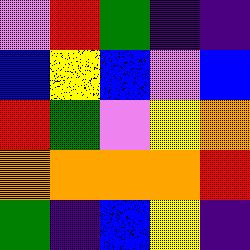[["violet", "red", "green", "indigo", "indigo"], ["blue", "yellow", "blue", "violet", "blue"], ["red", "green", "violet", "yellow", "orange"], ["orange", "orange", "orange", "orange", "red"], ["green", "indigo", "blue", "yellow", "indigo"]]